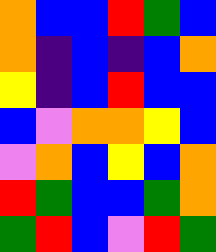[["orange", "blue", "blue", "red", "green", "blue"], ["orange", "indigo", "blue", "indigo", "blue", "orange"], ["yellow", "indigo", "blue", "red", "blue", "blue"], ["blue", "violet", "orange", "orange", "yellow", "blue"], ["violet", "orange", "blue", "yellow", "blue", "orange"], ["red", "green", "blue", "blue", "green", "orange"], ["green", "red", "blue", "violet", "red", "green"]]